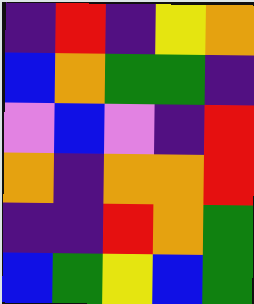[["indigo", "red", "indigo", "yellow", "orange"], ["blue", "orange", "green", "green", "indigo"], ["violet", "blue", "violet", "indigo", "red"], ["orange", "indigo", "orange", "orange", "red"], ["indigo", "indigo", "red", "orange", "green"], ["blue", "green", "yellow", "blue", "green"]]